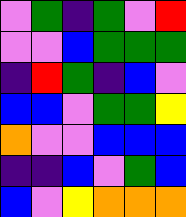[["violet", "green", "indigo", "green", "violet", "red"], ["violet", "violet", "blue", "green", "green", "green"], ["indigo", "red", "green", "indigo", "blue", "violet"], ["blue", "blue", "violet", "green", "green", "yellow"], ["orange", "violet", "violet", "blue", "blue", "blue"], ["indigo", "indigo", "blue", "violet", "green", "blue"], ["blue", "violet", "yellow", "orange", "orange", "orange"]]